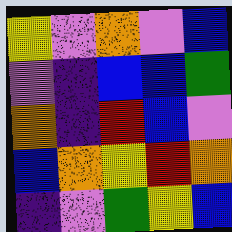[["yellow", "violet", "orange", "violet", "blue"], ["violet", "indigo", "blue", "blue", "green"], ["orange", "indigo", "red", "blue", "violet"], ["blue", "orange", "yellow", "red", "orange"], ["indigo", "violet", "green", "yellow", "blue"]]